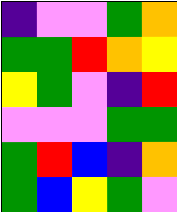[["indigo", "violet", "violet", "green", "orange"], ["green", "green", "red", "orange", "yellow"], ["yellow", "green", "violet", "indigo", "red"], ["violet", "violet", "violet", "green", "green"], ["green", "red", "blue", "indigo", "orange"], ["green", "blue", "yellow", "green", "violet"]]